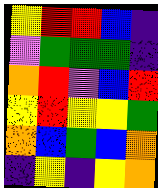[["yellow", "red", "red", "blue", "indigo"], ["violet", "green", "green", "green", "indigo"], ["orange", "red", "violet", "blue", "red"], ["yellow", "red", "yellow", "yellow", "green"], ["orange", "blue", "green", "blue", "orange"], ["indigo", "yellow", "indigo", "yellow", "orange"]]